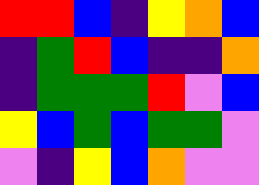[["red", "red", "blue", "indigo", "yellow", "orange", "blue"], ["indigo", "green", "red", "blue", "indigo", "indigo", "orange"], ["indigo", "green", "green", "green", "red", "violet", "blue"], ["yellow", "blue", "green", "blue", "green", "green", "violet"], ["violet", "indigo", "yellow", "blue", "orange", "violet", "violet"]]